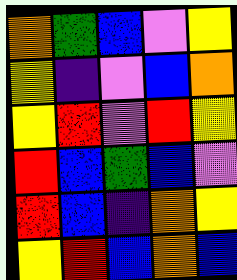[["orange", "green", "blue", "violet", "yellow"], ["yellow", "indigo", "violet", "blue", "orange"], ["yellow", "red", "violet", "red", "yellow"], ["red", "blue", "green", "blue", "violet"], ["red", "blue", "indigo", "orange", "yellow"], ["yellow", "red", "blue", "orange", "blue"]]